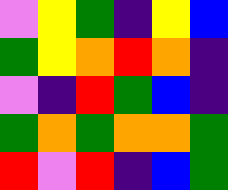[["violet", "yellow", "green", "indigo", "yellow", "blue"], ["green", "yellow", "orange", "red", "orange", "indigo"], ["violet", "indigo", "red", "green", "blue", "indigo"], ["green", "orange", "green", "orange", "orange", "green"], ["red", "violet", "red", "indigo", "blue", "green"]]